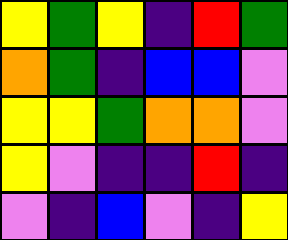[["yellow", "green", "yellow", "indigo", "red", "green"], ["orange", "green", "indigo", "blue", "blue", "violet"], ["yellow", "yellow", "green", "orange", "orange", "violet"], ["yellow", "violet", "indigo", "indigo", "red", "indigo"], ["violet", "indigo", "blue", "violet", "indigo", "yellow"]]